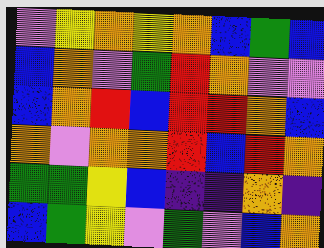[["violet", "yellow", "orange", "yellow", "orange", "blue", "green", "blue"], ["blue", "orange", "violet", "green", "red", "orange", "violet", "violet"], ["blue", "orange", "red", "blue", "red", "red", "orange", "blue"], ["orange", "violet", "orange", "orange", "red", "blue", "red", "orange"], ["green", "green", "yellow", "blue", "indigo", "indigo", "orange", "indigo"], ["blue", "green", "yellow", "violet", "green", "violet", "blue", "orange"]]